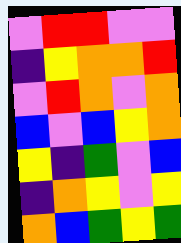[["violet", "red", "red", "violet", "violet"], ["indigo", "yellow", "orange", "orange", "red"], ["violet", "red", "orange", "violet", "orange"], ["blue", "violet", "blue", "yellow", "orange"], ["yellow", "indigo", "green", "violet", "blue"], ["indigo", "orange", "yellow", "violet", "yellow"], ["orange", "blue", "green", "yellow", "green"]]